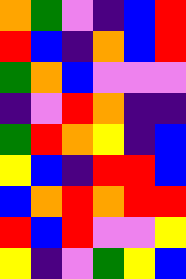[["orange", "green", "violet", "indigo", "blue", "red"], ["red", "blue", "indigo", "orange", "blue", "red"], ["green", "orange", "blue", "violet", "violet", "violet"], ["indigo", "violet", "red", "orange", "indigo", "indigo"], ["green", "red", "orange", "yellow", "indigo", "blue"], ["yellow", "blue", "indigo", "red", "red", "blue"], ["blue", "orange", "red", "orange", "red", "red"], ["red", "blue", "red", "violet", "violet", "yellow"], ["yellow", "indigo", "violet", "green", "yellow", "blue"]]